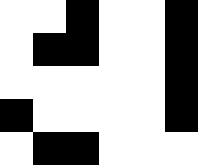[["white", "white", "black", "white", "white", "black"], ["white", "black", "black", "white", "white", "black"], ["white", "white", "white", "white", "white", "black"], ["black", "white", "white", "white", "white", "black"], ["white", "black", "black", "white", "white", "white"]]